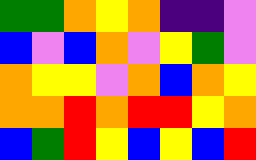[["green", "green", "orange", "yellow", "orange", "indigo", "indigo", "violet"], ["blue", "violet", "blue", "orange", "violet", "yellow", "green", "violet"], ["orange", "yellow", "yellow", "violet", "orange", "blue", "orange", "yellow"], ["orange", "orange", "red", "orange", "red", "red", "yellow", "orange"], ["blue", "green", "red", "yellow", "blue", "yellow", "blue", "red"]]